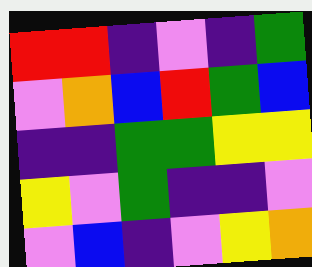[["red", "red", "indigo", "violet", "indigo", "green"], ["violet", "orange", "blue", "red", "green", "blue"], ["indigo", "indigo", "green", "green", "yellow", "yellow"], ["yellow", "violet", "green", "indigo", "indigo", "violet"], ["violet", "blue", "indigo", "violet", "yellow", "orange"]]